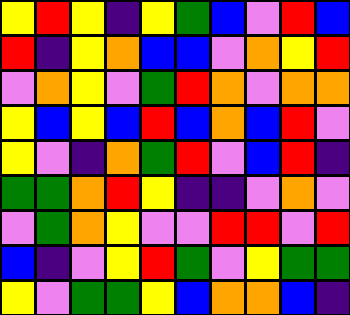[["yellow", "red", "yellow", "indigo", "yellow", "green", "blue", "violet", "red", "blue"], ["red", "indigo", "yellow", "orange", "blue", "blue", "violet", "orange", "yellow", "red"], ["violet", "orange", "yellow", "violet", "green", "red", "orange", "violet", "orange", "orange"], ["yellow", "blue", "yellow", "blue", "red", "blue", "orange", "blue", "red", "violet"], ["yellow", "violet", "indigo", "orange", "green", "red", "violet", "blue", "red", "indigo"], ["green", "green", "orange", "red", "yellow", "indigo", "indigo", "violet", "orange", "violet"], ["violet", "green", "orange", "yellow", "violet", "violet", "red", "red", "violet", "red"], ["blue", "indigo", "violet", "yellow", "red", "green", "violet", "yellow", "green", "green"], ["yellow", "violet", "green", "green", "yellow", "blue", "orange", "orange", "blue", "indigo"]]